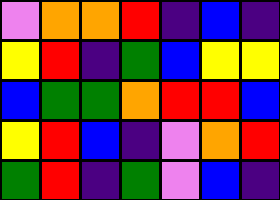[["violet", "orange", "orange", "red", "indigo", "blue", "indigo"], ["yellow", "red", "indigo", "green", "blue", "yellow", "yellow"], ["blue", "green", "green", "orange", "red", "red", "blue"], ["yellow", "red", "blue", "indigo", "violet", "orange", "red"], ["green", "red", "indigo", "green", "violet", "blue", "indigo"]]